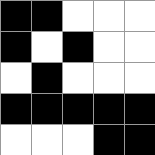[["black", "black", "white", "white", "white"], ["black", "white", "black", "white", "white"], ["white", "black", "white", "white", "white"], ["black", "black", "black", "black", "black"], ["white", "white", "white", "black", "black"]]